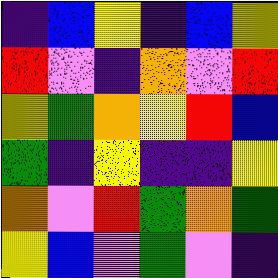[["indigo", "blue", "yellow", "indigo", "blue", "yellow"], ["red", "violet", "indigo", "orange", "violet", "red"], ["yellow", "green", "orange", "yellow", "red", "blue"], ["green", "indigo", "yellow", "indigo", "indigo", "yellow"], ["orange", "violet", "red", "green", "orange", "green"], ["yellow", "blue", "violet", "green", "violet", "indigo"]]